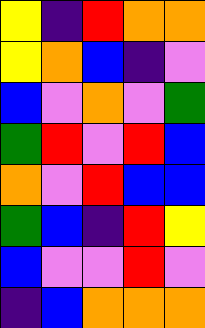[["yellow", "indigo", "red", "orange", "orange"], ["yellow", "orange", "blue", "indigo", "violet"], ["blue", "violet", "orange", "violet", "green"], ["green", "red", "violet", "red", "blue"], ["orange", "violet", "red", "blue", "blue"], ["green", "blue", "indigo", "red", "yellow"], ["blue", "violet", "violet", "red", "violet"], ["indigo", "blue", "orange", "orange", "orange"]]